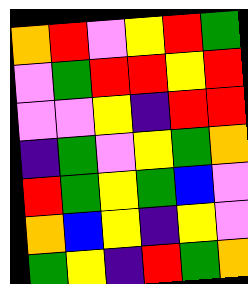[["orange", "red", "violet", "yellow", "red", "green"], ["violet", "green", "red", "red", "yellow", "red"], ["violet", "violet", "yellow", "indigo", "red", "red"], ["indigo", "green", "violet", "yellow", "green", "orange"], ["red", "green", "yellow", "green", "blue", "violet"], ["orange", "blue", "yellow", "indigo", "yellow", "violet"], ["green", "yellow", "indigo", "red", "green", "orange"]]